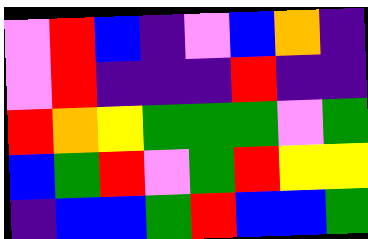[["violet", "red", "blue", "indigo", "violet", "blue", "orange", "indigo"], ["violet", "red", "indigo", "indigo", "indigo", "red", "indigo", "indigo"], ["red", "orange", "yellow", "green", "green", "green", "violet", "green"], ["blue", "green", "red", "violet", "green", "red", "yellow", "yellow"], ["indigo", "blue", "blue", "green", "red", "blue", "blue", "green"]]